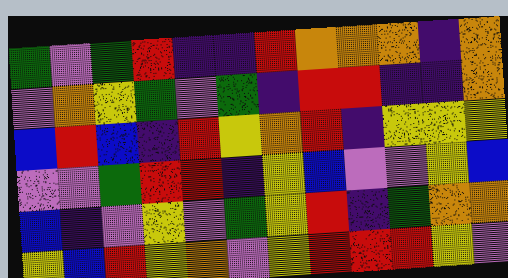[["green", "violet", "green", "red", "indigo", "indigo", "red", "orange", "orange", "orange", "indigo", "orange"], ["violet", "orange", "yellow", "green", "violet", "green", "indigo", "red", "red", "indigo", "indigo", "orange"], ["blue", "red", "blue", "indigo", "red", "yellow", "orange", "red", "indigo", "yellow", "yellow", "yellow"], ["violet", "violet", "green", "red", "red", "indigo", "yellow", "blue", "violet", "violet", "yellow", "blue"], ["blue", "indigo", "violet", "yellow", "violet", "green", "yellow", "red", "indigo", "green", "orange", "orange"], ["yellow", "blue", "red", "yellow", "orange", "violet", "yellow", "red", "red", "red", "yellow", "violet"]]